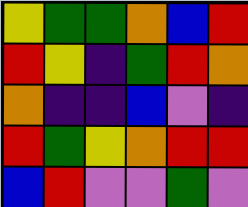[["yellow", "green", "green", "orange", "blue", "red"], ["red", "yellow", "indigo", "green", "red", "orange"], ["orange", "indigo", "indigo", "blue", "violet", "indigo"], ["red", "green", "yellow", "orange", "red", "red"], ["blue", "red", "violet", "violet", "green", "violet"]]